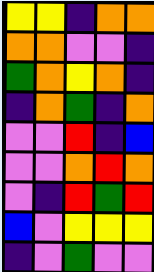[["yellow", "yellow", "indigo", "orange", "orange"], ["orange", "orange", "violet", "violet", "indigo"], ["green", "orange", "yellow", "orange", "indigo"], ["indigo", "orange", "green", "indigo", "orange"], ["violet", "violet", "red", "indigo", "blue"], ["violet", "violet", "orange", "red", "orange"], ["violet", "indigo", "red", "green", "red"], ["blue", "violet", "yellow", "yellow", "yellow"], ["indigo", "violet", "green", "violet", "violet"]]